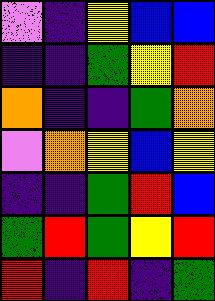[["violet", "indigo", "yellow", "blue", "blue"], ["indigo", "indigo", "green", "yellow", "red"], ["orange", "indigo", "indigo", "green", "orange"], ["violet", "orange", "yellow", "blue", "yellow"], ["indigo", "indigo", "green", "red", "blue"], ["green", "red", "green", "yellow", "red"], ["red", "indigo", "red", "indigo", "green"]]